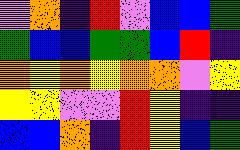[["violet", "orange", "indigo", "red", "violet", "blue", "blue", "green"], ["green", "blue", "blue", "green", "green", "blue", "red", "indigo"], ["orange", "yellow", "orange", "yellow", "orange", "orange", "violet", "yellow"], ["yellow", "yellow", "violet", "violet", "red", "yellow", "indigo", "indigo"], ["blue", "blue", "orange", "indigo", "red", "yellow", "blue", "green"]]